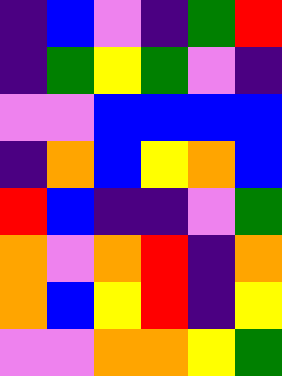[["indigo", "blue", "violet", "indigo", "green", "red"], ["indigo", "green", "yellow", "green", "violet", "indigo"], ["violet", "violet", "blue", "blue", "blue", "blue"], ["indigo", "orange", "blue", "yellow", "orange", "blue"], ["red", "blue", "indigo", "indigo", "violet", "green"], ["orange", "violet", "orange", "red", "indigo", "orange"], ["orange", "blue", "yellow", "red", "indigo", "yellow"], ["violet", "violet", "orange", "orange", "yellow", "green"]]